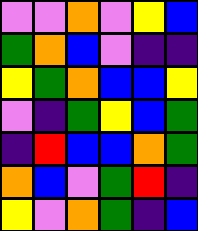[["violet", "violet", "orange", "violet", "yellow", "blue"], ["green", "orange", "blue", "violet", "indigo", "indigo"], ["yellow", "green", "orange", "blue", "blue", "yellow"], ["violet", "indigo", "green", "yellow", "blue", "green"], ["indigo", "red", "blue", "blue", "orange", "green"], ["orange", "blue", "violet", "green", "red", "indigo"], ["yellow", "violet", "orange", "green", "indigo", "blue"]]